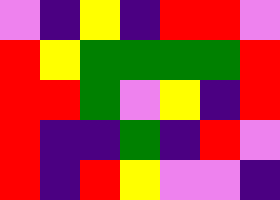[["violet", "indigo", "yellow", "indigo", "red", "red", "violet"], ["red", "yellow", "green", "green", "green", "green", "red"], ["red", "red", "green", "violet", "yellow", "indigo", "red"], ["red", "indigo", "indigo", "green", "indigo", "red", "violet"], ["red", "indigo", "red", "yellow", "violet", "violet", "indigo"]]